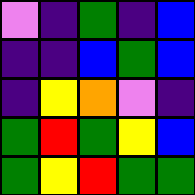[["violet", "indigo", "green", "indigo", "blue"], ["indigo", "indigo", "blue", "green", "blue"], ["indigo", "yellow", "orange", "violet", "indigo"], ["green", "red", "green", "yellow", "blue"], ["green", "yellow", "red", "green", "green"]]